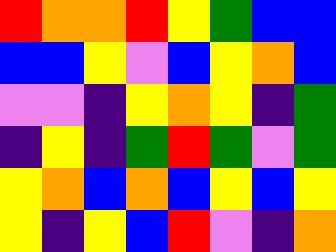[["red", "orange", "orange", "red", "yellow", "green", "blue", "blue"], ["blue", "blue", "yellow", "violet", "blue", "yellow", "orange", "blue"], ["violet", "violet", "indigo", "yellow", "orange", "yellow", "indigo", "green"], ["indigo", "yellow", "indigo", "green", "red", "green", "violet", "green"], ["yellow", "orange", "blue", "orange", "blue", "yellow", "blue", "yellow"], ["yellow", "indigo", "yellow", "blue", "red", "violet", "indigo", "orange"]]